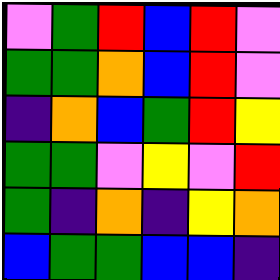[["violet", "green", "red", "blue", "red", "violet"], ["green", "green", "orange", "blue", "red", "violet"], ["indigo", "orange", "blue", "green", "red", "yellow"], ["green", "green", "violet", "yellow", "violet", "red"], ["green", "indigo", "orange", "indigo", "yellow", "orange"], ["blue", "green", "green", "blue", "blue", "indigo"]]